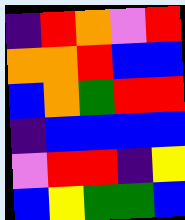[["indigo", "red", "orange", "violet", "red"], ["orange", "orange", "red", "blue", "blue"], ["blue", "orange", "green", "red", "red"], ["indigo", "blue", "blue", "blue", "blue"], ["violet", "red", "red", "indigo", "yellow"], ["blue", "yellow", "green", "green", "blue"]]